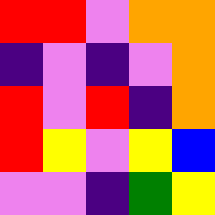[["red", "red", "violet", "orange", "orange"], ["indigo", "violet", "indigo", "violet", "orange"], ["red", "violet", "red", "indigo", "orange"], ["red", "yellow", "violet", "yellow", "blue"], ["violet", "violet", "indigo", "green", "yellow"]]